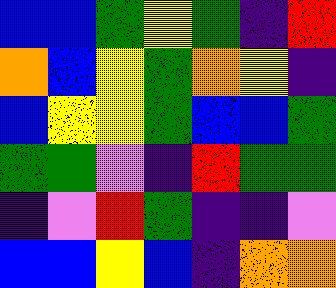[["blue", "blue", "green", "yellow", "green", "indigo", "red"], ["orange", "blue", "yellow", "green", "orange", "yellow", "indigo"], ["blue", "yellow", "yellow", "green", "blue", "blue", "green"], ["green", "green", "violet", "indigo", "red", "green", "green"], ["indigo", "violet", "red", "green", "indigo", "indigo", "violet"], ["blue", "blue", "yellow", "blue", "indigo", "orange", "orange"]]